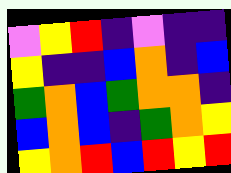[["violet", "yellow", "red", "indigo", "violet", "indigo", "indigo"], ["yellow", "indigo", "indigo", "blue", "orange", "indigo", "blue"], ["green", "orange", "blue", "green", "orange", "orange", "indigo"], ["blue", "orange", "blue", "indigo", "green", "orange", "yellow"], ["yellow", "orange", "red", "blue", "red", "yellow", "red"]]